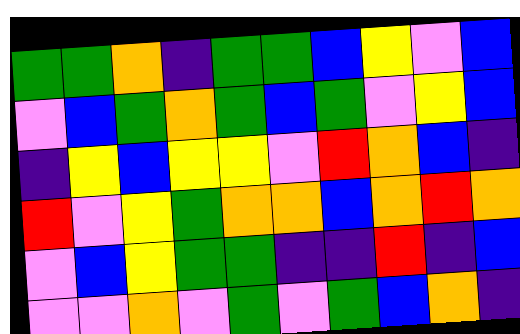[["green", "green", "orange", "indigo", "green", "green", "blue", "yellow", "violet", "blue"], ["violet", "blue", "green", "orange", "green", "blue", "green", "violet", "yellow", "blue"], ["indigo", "yellow", "blue", "yellow", "yellow", "violet", "red", "orange", "blue", "indigo"], ["red", "violet", "yellow", "green", "orange", "orange", "blue", "orange", "red", "orange"], ["violet", "blue", "yellow", "green", "green", "indigo", "indigo", "red", "indigo", "blue"], ["violet", "violet", "orange", "violet", "green", "violet", "green", "blue", "orange", "indigo"]]